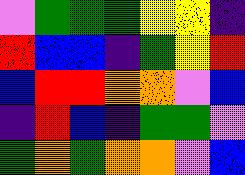[["violet", "green", "green", "green", "yellow", "yellow", "indigo"], ["red", "blue", "blue", "indigo", "green", "yellow", "red"], ["blue", "red", "red", "orange", "orange", "violet", "blue"], ["indigo", "red", "blue", "indigo", "green", "green", "violet"], ["green", "orange", "green", "orange", "orange", "violet", "blue"]]